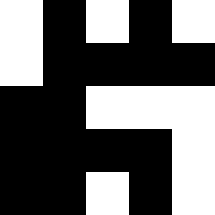[["white", "black", "white", "black", "white"], ["white", "black", "black", "black", "black"], ["black", "black", "white", "white", "white"], ["black", "black", "black", "black", "white"], ["black", "black", "white", "black", "white"]]